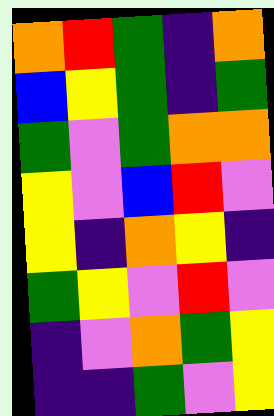[["orange", "red", "green", "indigo", "orange"], ["blue", "yellow", "green", "indigo", "green"], ["green", "violet", "green", "orange", "orange"], ["yellow", "violet", "blue", "red", "violet"], ["yellow", "indigo", "orange", "yellow", "indigo"], ["green", "yellow", "violet", "red", "violet"], ["indigo", "violet", "orange", "green", "yellow"], ["indigo", "indigo", "green", "violet", "yellow"]]